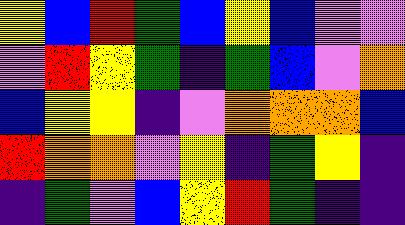[["yellow", "blue", "red", "green", "blue", "yellow", "blue", "violet", "violet"], ["violet", "red", "yellow", "green", "indigo", "green", "blue", "violet", "orange"], ["blue", "yellow", "yellow", "indigo", "violet", "orange", "orange", "orange", "blue"], ["red", "orange", "orange", "violet", "yellow", "indigo", "green", "yellow", "indigo"], ["indigo", "green", "violet", "blue", "yellow", "red", "green", "indigo", "indigo"]]